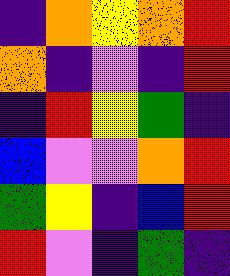[["indigo", "orange", "yellow", "orange", "red"], ["orange", "indigo", "violet", "indigo", "red"], ["indigo", "red", "yellow", "green", "indigo"], ["blue", "violet", "violet", "orange", "red"], ["green", "yellow", "indigo", "blue", "red"], ["red", "violet", "indigo", "green", "indigo"]]